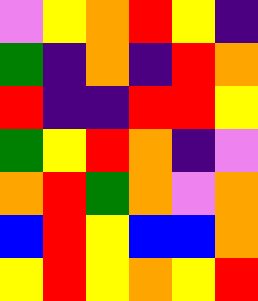[["violet", "yellow", "orange", "red", "yellow", "indigo"], ["green", "indigo", "orange", "indigo", "red", "orange"], ["red", "indigo", "indigo", "red", "red", "yellow"], ["green", "yellow", "red", "orange", "indigo", "violet"], ["orange", "red", "green", "orange", "violet", "orange"], ["blue", "red", "yellow", "blue", "blue", "orange"], ["yellow", "red", "yellow", "orange", "yellow", "red"]]